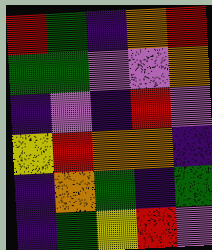[["red", "green", "indigo", "orange", "red"], ["green", "green", "violet", "violet", "orange"], ["indigo", "violet", "indigo", "red", "violet"], ["yellow", "red", "orange", "orange", "indigo"], ["indigo", "orange", "green", "indigo", "green"], ["indigo", "green", "yellow", "red", "violet"]]